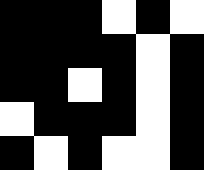[["black", "black", "black", "white", "black", "white"], ["black", "black", "black", "black", "white", "black"], ["black", "black", "white", "black", "white", "black"], ["white", "black", "black", "black", "white", "black"], ["black", "white", "black", "white", "white", "black"]]